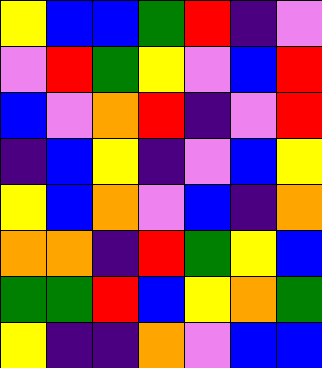[["yellow", "blue", "blue", "green", "red", "indigo", "violet"], ["violet", "red", "green", "yellow", "violet", "blue", "red"], ["blue", "violet", "orange", "red", "indigo", "violet", "red"], ["indigo", "blue", "yellow", "indigo", "violet", "blue", "yellow"], ["yellow", "blue", "orange", "violet", "blue", "indigo", "orange"], ["orange", "orange", "indigo", "red", "green", "yellow", "blue"], ["green", "green", "red", "blue", "yellow", "orange", "green"], ["yellow", "indigo", "indigo", "orange", "violet", "blue", "blue"]]